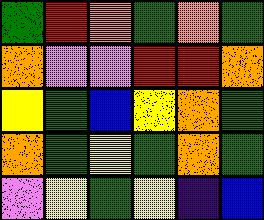[["green", "red", "orange", "green", "orange", "green"], ["orange", "violet", "violet", "red", "red", "orange"], ["yellow", "green", "blue", "yellow", "orange", "green"], ["orange", "green", "yellow", "green", "orange", "green"], ["violet", "yellow", "green", "yellow", "indigo", "blue"]]